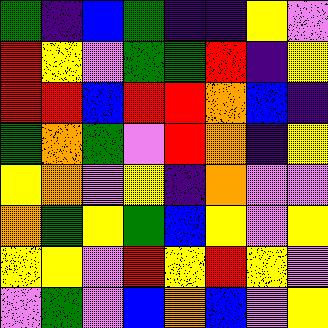[["green", "indigo", "blue", "green", "indigo", "indigo", "yellow", "violet"], ["red", "yellow", "violet", "green", "green", "red", "indigo", "yellow"], ["red", "red", "blue", "red", "red", "orange", "blue", "indigo"], ["green", "orange", "green", "violet", "red", "orange", "indigo", "yellow"], ["yellow", "orange", "violet", "yellow", "indigo", "orange", "violet", "violet"], ["orange", "green", "yellow", "green", "blue", "yellow", "violet", "yellow"], ["yellow", "yellow", "violet", "red", "yellow", "red", "yellow", "violet"], ["violet", "green", "violet", "blue", "orange", "blue", "violet", "yellow"]]